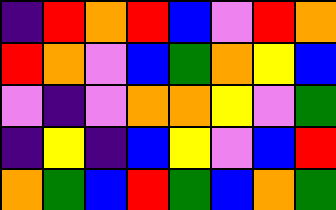[["indigo", "red", "orange", "red", "blue", "violet", "red", "orange"], ["red", "orange", "violet", "blue", "green", "orange", "yellow", "blue"], ["violet", "indigo", "violet", "orange", "orange", "yellow", "violet", "green"], ["indigo", "yellow", "indigo", "blue", "yellow", "violet", "blue", "red"], ["orange", "green", "blue", "red", "green", "blue", "orange", "green"]]